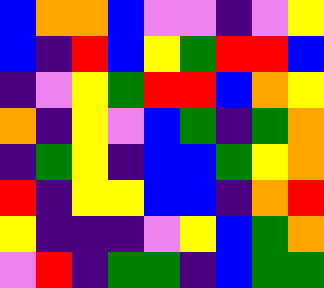[["blue", "orange", "orange", "blue", "violet", "violet", "indigo", "violet", "yellow"], ["blue", "indigo", "red", "blue", "yellow", "green", "red", "red", "blue"], ["indigo", "violet", "yellow", "green", "red", "red", "blue", "orange", "yellow"], ["orange", "indigo", "yellow", "violet", "blue", "green", "indigo", "green", "orange"], ["indigo", "green", "yellow", "indigo", "blue", "blue", "green", "yellow", "orange"], ["red", "indigo", "yellow", "yellow", "blue", "blue", "indigo", "orange", "red"], ["yellow", "indigo", "indigo", "indigo", "violet", "yellow", "blue", "green", "orange"], ["violet", "red", "indigo", "green", "green", "indigo", "blue", "green", "green"]]